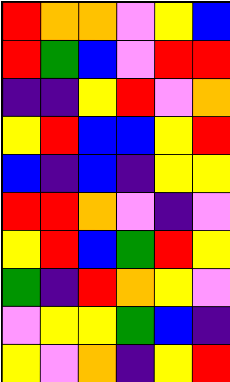[["red", "orange", "orange", "violet", "yellow", "blue"], ["red", "green", "blue", "violet", "red", "red"], ["indigo", "indigo", "yellow", "red", "violet", "orange"], ["yellow", "red", "blue", "blue", "yellow", "red"], ["blue", "indigo", "blue", "indigo", "yellow", "yellow"], ["red", "red", "orange", "violet", "indigo", "violet"], ["yellow", "red", "blue", "green", "red", "yellow"], ["green", "indigo", "red", "orange", "yellow", "violet"], ["violet", "yellow", "yellow", "green", "blue", "indigo"], ["yellow", "violet", "orange", "indigo", "yellow", "red"]]